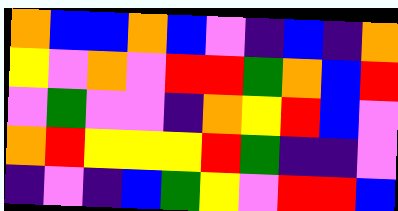[["orange", "blue", "blue", "orange", "blue", "violet", "indigo", "blue", "indigo", "orange"], ["yellow", "violet", "orange", "violet", "red", "red", "green", "orange", "blue", "red"], ["violet", "green", "violet", "violet", "indigo", "orange", "yellow", "red", "blue", "violet"], ["orange", "red", "yellow", "yellow", "yellow", "red", "green", "indigo", "indigo", "violet"], ["indigo", "violet", "indigo", "blue", "green", "yellow", "violet", "red", "red", "blue"]]